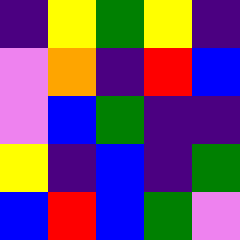[["indigo", "yellow", "green", "yellow", "indigo"], ["violet", "orange", "indigo", "red", "blue"], ["violet", "blue", "green", "indigo", "indigo"], ["yellow", "indigo", "blue", "indigo", "green"], ["blue", "red", "blue", "green", "violet"]]